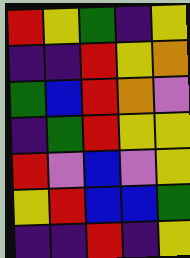[["red", "yellow", "green", "indigo", "yellow"], ["indigo", "indigo", "red", "yellow", "orange"], ["green", "blue", "red", "orange", "violet"], ["indigo", "green", "red", "yellow", "yellow"], ["red", "violet", "blue", "violet", "yellow"], ["yellow", "red", "blue", "blue", "green"], ["indigo", "indigo", "red", "indigo", "yellow"]]